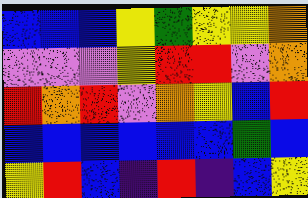[["blue", "blue", "blue", "yellow", "green", "yellow", "yellow", "orange"], ["violet", "violet", "violet", "yellow", "red", "red", "violet", "orange"], ["red", "orange", "red", "violet", "orange", "yellow", "blue", "red"], ["blue", "blue", "blue", "blue", "blue", "blue", "green", "blue"], ["yellow", "red", "blue", "indigo", "red", "indigo", "blue", "yellow"]]